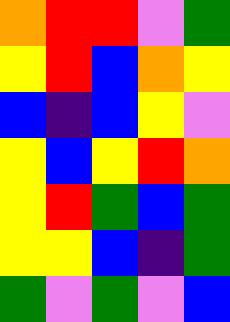[["orange", "red", "red", "violet", "green"], ["yellow", "red", "blue", "orange", "yellow"], ["blue", "indigo", "blue", "yellow", "violet"], ["yellow", "blue", "yellow", "red", "orange"], ["yellow", "red", "green", "blue", "green"], ["yellow", "yellow", "blue", "indigo", "green"], ["green", "violet", "green", "violet", "blue"]]